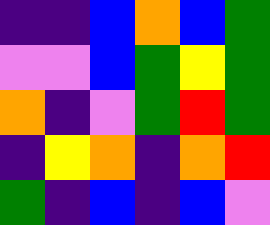[["indigo", "indigo", "blue", "orange", "blue", "green"], ["violet", "violet", "blue", "green", "yellow", "green"], ["orange", "indigo", "violet", "green", "red", "green"], ["indigo", "yellow", "orange", "indigo", "orange", "red"], ["green", "indigo", "blue", "indigo", "blue", "violet"]]